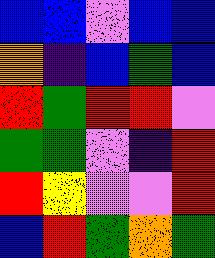[["blue", "blue", "violet", "blue", "blue"], ["orange", "indigo", "blue", "green", "blue"], ["red", "green", "red", "red", "violet"], ["green", "green", "violet", "indigo", "red"], ["red", "yellow", "violet", "violet", "red"], ["blue", "red", "green", "orange", "green"]]